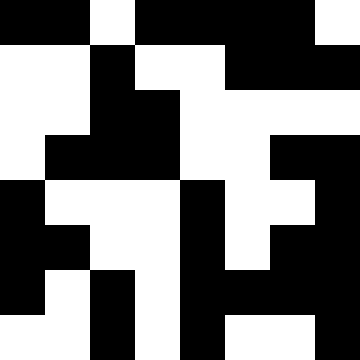[["black", "black", "white", "black", "black", "black", "black", "white"], ["white", "white", "black", "white", "white", "black", "black", "black"], ["white", "white", "black", "black", "white", "white", "white", "white"], ["white", "black", "black", "black", "white", "white", "black", "black"], ["black", "white", "white", "white", "black", "white", "white", "black"], ["black", "black", "white", "white", "black", "white", "black", "black"], ["black", "white", "black", "white", "black", "black", "black", "black"], ["white", "white", "black", "white", "black", "white", "white", "black"]]